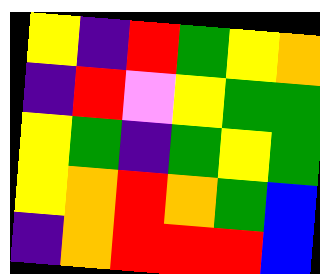[["yellow", "indigo", "red", "green", "yellow", "orange"], ["indigo", "red", "violet", "yellow", "green", "green"], ["yellow", "green", "indigo", "green", "yellow", "green"], ["yellow", "orange", "red", "orange", "green", "blue"], ["indigo", "orange", "red", "red", "red", "blue"]]